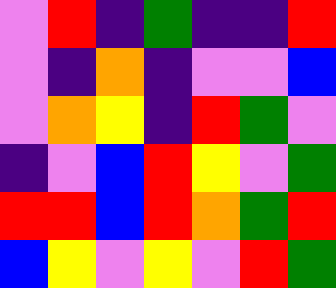[["violet", "red", "indigo", "green", "indigo", "indigo", "red"], ["violet", "indigo", "orange", "indigo", "violet", "violet", "blue"], ["violet", "orange", "yellow", "indigo", "red", "green", "violet"], ["indigo", "violet", "blue", "red", "yellow", "violet", "green"], ["red", "red", "blue", "red", "orange", "green", "red"], ["blue", "yellow", "violet", "yellow", "violet", "red", "green"]]